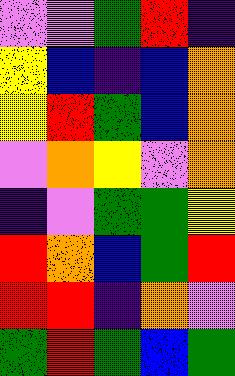[["violet", "violet", "green", "red", "indigo"], ["yellow", "blue", "indigo", "blue", "orange"], ["yellow", "red", "green", "blue", "orange"], ["violet", "orange", "yellow", "violet", "orange"], ["indigo", "violet", "green", "green", "yellow"], ["red", "orange", "blue", "green", "red"], ["red", "red", "indigo", "orange", "violet"], ["green", "red", "green", "blue", "green"]]